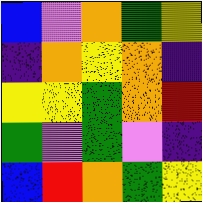[["blue", "violet", "orange", "green", "yellow"], ["indigo", "orange", "yellow", "orange", "indigo"], ["yellow", "yellow", "green", "orange", "red"], ["green", "violet", "green", "violet", "indigo"], ["blue", "red", "orange", "green", "yellow"]]